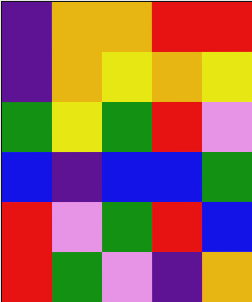[["indigo", "orange", "orange", "red", "red"], ["indigo", "orange", "yellow", "orange", "yellow"], ["green", "yellow", "green", "red", "violet"], ["blue", "indigo", "blue", "blue", "green"], ["red", "violet", "green", "red", "blue"], ["red", "green", "violet", "indigo", "orange"]]